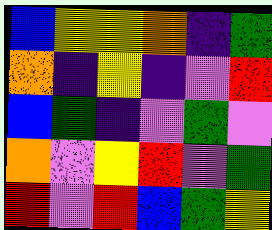[["blue", "yellow", "yellow", "orange", "indigo", "green"], ["orange", "indigo", "yellow", "indigo", "violet", "red"], ["blue", "green", "indigo", "violet", "green", "violet"], ["orange", "violet", "yellow", "red", "violet", "green"], ["red", "violet", "red", "blue", "green", "yellow"]]